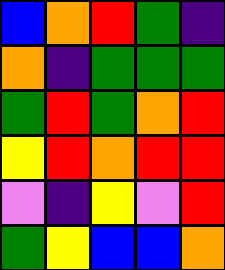[["blue", "orange", "red", "green", "indigo"], ["orange", "indigo", "green", "green", "green"], ["green", "red", "green", "orange", "red"], ["yellow", "red", "orange", "red", "red"], ["violet", "indigo", "yellow", "violet", "red"], ["green", "yellow", "blue", "blue", "orange"]]